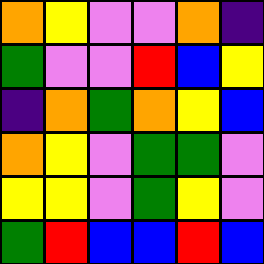[["orange", "yellow", "violet", "violet", "orange", "indigo"], ["green", "violet", "violet", "red", "blue", "yellow"], ["indigo", "orange", "green", "orange", "yellow", "blue"], ["orange", "yellow", "violet", "green", "green", "violet"], ["yellow", "yellow", "violet", "green", "yellow", "violet"], ["green", "red", "blue", "blue", "red", "blue"]]